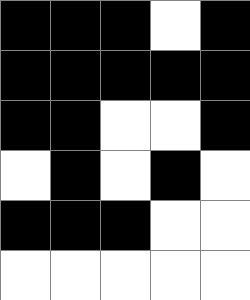[["black", "black", "black", "white", "black"], ["black", "black", "black", "black", "black"], ["black", "black", "white", "white", "black"], ["white", "black", "white", "black", "white"], ["black", "black", "black", "white", "white"], ["white", "white", "white", "white", "white"]]